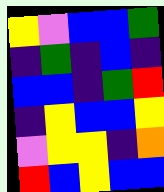[["yellow", "violet", "blue", "blue", "green"], ["indigo", "green", "indigo", "blue", "indigo"], ["blue", "blue", "indigo", "green", "red"], ["indigo", "yellow", "blue", "blue", "yellow"], ["violet", "yellow", "yellow", "indigo", "orange"], ["red", "blue", "yellow", "blue", "blue"]]